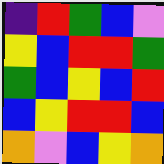[["indigo", "red", "green", "blue", "violet"], ["yellow", "blue", "red", "red", "green"], ["green", "blue", "yellow", "blue", "red"], ["blue", "yellow", "red", "red", "blue"], ["orange", "violet", "blue", "yellow", "orange"]]